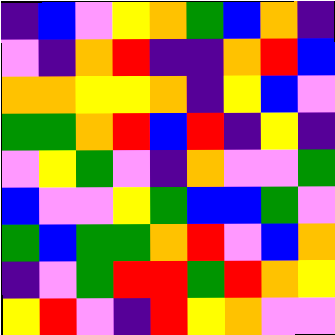[["indigo", "blue", "violet", "yellow", "orange", "green", "blue", "orange", "indigo"], ["violet", "indigo", "orange", "red", "indigo", "indigo", "orange", "red", "blue"], ["orange", "orange", "yellow", "yellow", "orange", "indigo", "yellow", "blue", "violet"], ["green", "green", "orange", "red", "blue", "red", "indigo", "yellow", "indigo"], ["violet", "yellow", "green", "violet", "indigo", "orange", "violet", "violet", "green"], ["blue", "violet", "violet", "yellow", "green", "blue", "blue", "green", "violet"], ["green", "blue", "green", "green", "orange", "red", "violet", "blue", "orange"], ["indigo", "violet", "green", "red", "red", "green", "red", "orange", "yellow"], ["yellow", "red", "violet", "indigo", "red", "yellow", "orange", "violet", "violet"]]